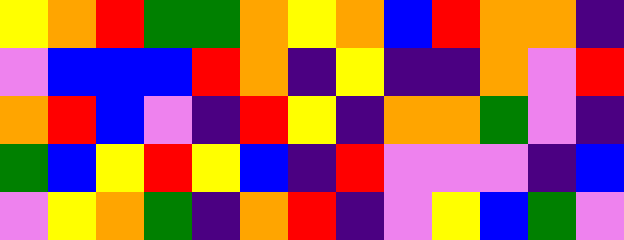[["yellow", "orange", "red", "green", "green", "orange", "yellow", "orange", "blue", "red", "orange", "orange", "indigo"], ["violet", "blue", "blue", "blue", "red", "orange", "indigo", "yellow", "indigo", "indigo", "orange", "violet", "red"], ["orange", "red", "blue", "violet", "indigo", "red", "yellow", "indigo", "orange", "orange", "green", "violet", "indigo"], ["green", "blue", "yellow", "red", "yellow", "blue", "indigo", "red", "violet", "violet", "violet", "indigo", "blue"], ["violet", "yellow", "orange", "green", "indigo", "orange", "red", "indigo", "violet", "yellow", "blue", "green", "violet"]]